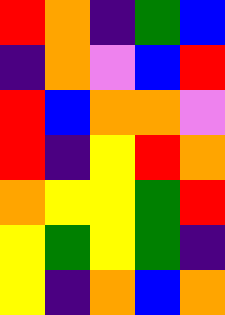[["red", "orange", "indigo", "green", "blue"], ["indigo", "orange", "violet", "blue", "red"], ["red", "blue", "orange", "orange", "violet"], ["red", "indigo", "yellow", "red", "orange"], ["orange", "yellow", "yellow", "green", "red"], ["yellow", "green", "yellow", "green", "indigo"], ["yellow", "indigo", "orange", "blue", "orange"]]